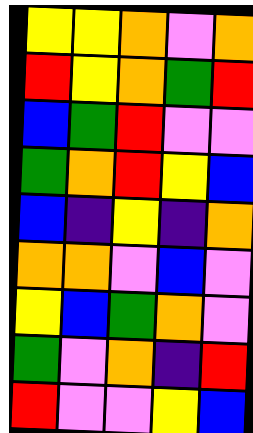[["yellow", "yellow", "orange", "violet", "orange"], ["red", "yellow", "orange", "green", "red"], ["blue", "green", "red", "violet", "violet"], ["green", "orange", "red", "yellow", "blue"], ["blue", "indigo", "yellow", "indigo", "orange"], ["orange", "orange", "violet", "blue", "violet"], ["yellow", "blue", "green", "orange", "violet"], ["green", "violet", "orange", "indigo", "red"], ["red", "violet", "violet", "yellow", "blue"]]